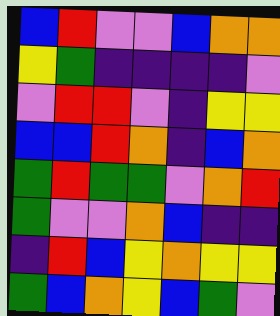[["blue", "red", "violet", "violet", "blue", "orange", "orange"], ["yellow", "green", "indigo", "indigo", "indigo", "indigo", "violet"], ["violet", "red", "red", "violet", "indigo", "yellow", "yellow"], ["blue", "blue", "red", "orange", "indigo", "blue", "orange"], ["green", "red", "green", "green", "violet", "orange", "red"], ["green", "violet", "violet", "orange", "blue", "indigo", "indigo"], ["indigo", "red", "blue", "yellow", "orange", "yellow", "yellow"], ["green", "blue", "orange", "yellow", "blue", "green", "violet"]]